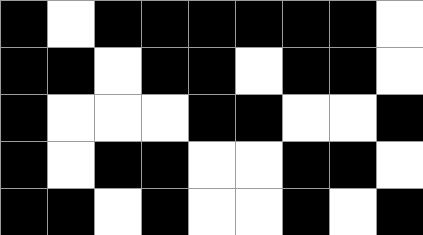[["black", "white", "black", "black", "black", "black", "black", "black", "white"], ["black", "black", "white", "black", "black", "white", "black", "black", "white"], ["black", "white", "white", "white", "black", "black", "white", "white", "black"], ["black", "white", "black", "black", "white", "white", "black", "black", "white"], ["black", "black", "white", "black", "white", "white", "black", "white", "black"]]